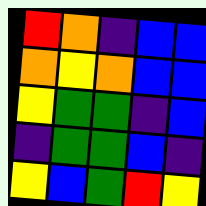[["red", "orange", "indigo", "blue", "blue"], ["orange", "yellow", "orange", "blue", "blue"], ["yellow", "green", "green", "indigo", "blue"], ["indigo", "green", "green", "blue", "indigo"], ["yellow", "blue", "green", "red", "yellow"]]